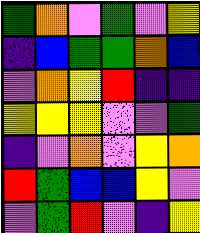[["green", "orange", "violet", "green", "violet", "yellow"], ["indigo", "blue", "green", "green", "orange", "blue"], ["violet", "orange", "yellow", "red", "indigo", "indigo"], ["yellow", "yellow", "yellow", "violet", "violet", "green"], ["indigo", "violet", "orange", "violet", "yellow", "orange"], ["red", "green", "blue", "blue", "yellow", "violet"], ["violet", "green", "red", "violet", "indigo", "yellow"]]